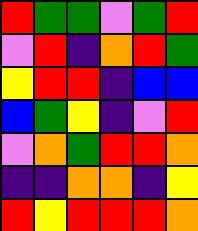[["red", "green", "green", "violet", "green", "red"], ["violet", "red", "indigo", "orange", "red", "green"], ["yellow", "red", "red", "indigo", "blue", "blue"], ["blue", "green", "yellow", "indigo", "violet", "red"], ["violet", "orange", "green", "red", "red", "orange"], ["indigo", "indigo", "orange", "orange", "indigo", "yellow"], ["red", "yellow", "red", "red", "red", "orange"]]